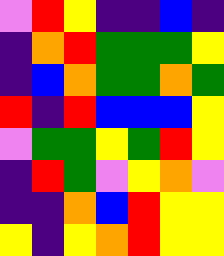[["violet", "red", "yellow", "indigo", "indigo", "blue", "indigo"], ["indigo", "orange", "red", "green", "green", "green", "yellow"], ["indigo", "blue", "orange", "green", "green", "orange", "green"], ["red", "indigo", "red", "blue", "blue", "blue", "yellow"], ["violet", "green", "green", "yellow", "green", "red", "yellow"], ["indigo", "red", "green", "violet", "yellow", "orange", "violet"], ["indigo", "indigo", "orange", "blue", "red", "yellow", "yellow"], ["yellow", "indigo", "yellow", "orange", "red", "yellow", "yellow"]]